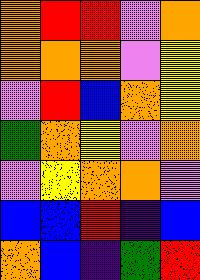[["orange", "red", "red", "violet", "orange"], ["orange", "orange", "orange", "violet", "yellow"], ["violet", "red", "blue", "orange", "yellow"], ["green", "orange", "yellow", "violet", "orange"], ["violet", "yellow", "orange", "orange", "violet"], ["blue", "blue", "red", "indigo", "blue"], ["orange", "blue", "indigo", "green", "red"]]